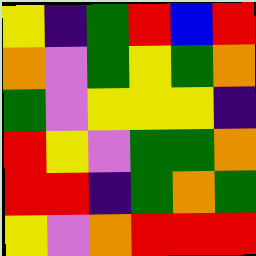[["yellow", "indigo", "green", "red", "blue", "red"], ["orange", "violet", "green", "yellow", "green", "orange"], ["green", "violet", "yellow", "yellow", "yellow", "indigo"], ["red", "yellow", "violet", "green", "green", "orange"], ["red", "red", "indigo", "green", "orange", "green"], ["yellow", "violet", "orange", "red", "red", "red"]]